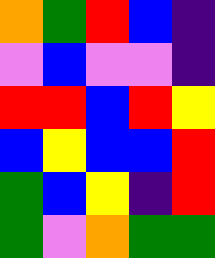[["orange", "green", "red", "blue", "indigo"], ["violet", "blue", "violet", "violet", "indigo"], ["red", "red", "blue", "red", "yellow"], ["blue", "yellow", "blue", "blue", "red"], ["green", "blue", "yellow", "indigo", "red"], ["green", "violet", "orange", "green", "green"]]